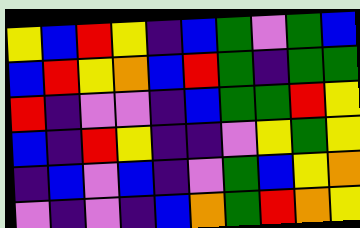[["yellow", "blue", "red", "yellow", "indigo", "blue", "green", "violet", "green", "blue"], ["blue", "red", "yellow", "orange", "blue", "red", "green", "indigo", "green", "green"], ["red", "indigo", "violet", "violet", "indigo", "blue", "green", "green", "red", "yellow"], ["blue", "indigo", "red", "yellow", "indigo", "indigo", "violet", "yellow", "green", "yellow"], ["indigo", "blue", "violet", "blue", "indigo", "violet", "green", "blue", "yellow", "orange"], ["violet", "indigo", "violet", "indigo", "blue", "orange", "green", "red", "orange", "yellow"]]